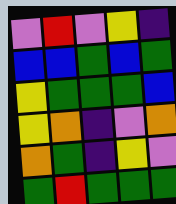[["violet", "red", "violet", "yellow", "indigo"], ["blue", "blue", "green", "blue", "green"], ["yellow", "green", "green", "green", "blue"], ["yellow", "orange", "indigo", "violet", "orange"], ["orange", "green", "indigo", "yellow", "violet"], ["green", "red", "green", "green", "green"]]